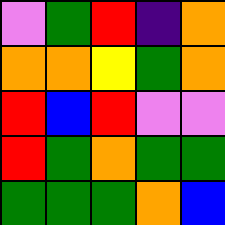[["violet", "green", "red", "indigo", "orange"], ["orange", "orange", "yellow", "green", "orange"], ["red", "blue", "red", "violet", "violet"], ["red", "green", "orange", "green", "green"], ["green", "green", "green", "orange", "blue"]]